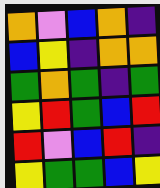[["orange", "violet", "blue", "orange", "indigo"], ["blue", "yellow", "indigo", "orange", "orange"], ["green", "orange", "green", "indigo", "green"], ["yellow", "red", "green", "blue", "red"], ["red", "violet", "blue", "red", "indigo"], ["yellow", "green", "green", "blue", "yellow"]]